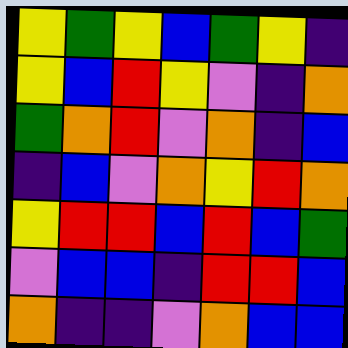[["yellow", "green", "yellow", "blue", "green", "yellow", "indigo"], ["yellow", "blue", "red", "yellow", "violet", "indigo", "orange"], ["green", "orange", "red", "violet", "orange", "indigo", "blue"], ["indigo", "blue", "violet", "orange", "yellow", "red", "orange"], ["yellow", "red", "red", "blue", "red", "blue", "green"], ["violet", "blue", "blue", "indigo", "red", "red", "blue"], ["orange", "indigo", "indigo", "violet", "orange", "blue", "blue"]]